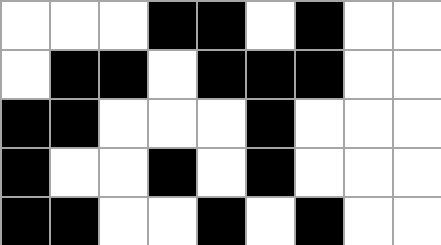[["white", "white", "white", "black", "black", "white", "black", "white", "white"], ["white", "black", "black", "white", "black", "black", "black", "white", "white"], ["black", "black", "white", "white", "white", "black", "white", "white", "white"], ["black", "white", "white", "black", "white", "black", "white", "white", "white"], ["black", "black", "white", "white", "black", "white", "black", "white", "white"]]